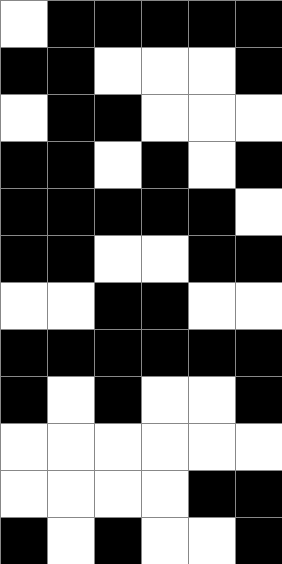[["white", "black", "black", "black", "black", "black"], ["black", "black", "white", "white", "white", "black"], ["white", "black", "black", "white", "white", "white"], ["black", "black", "white", "black", "white", "black"], ["black", "black", "black", "black", "black", "white"], ["black", "black", "white", "white", "black", "black"], ["white", "white", "black", "black", "white", "white"], ["black", "black", "black", "black", "black", "black"], ["black", "white", "black", "white", "white", "black"], ["white", "white", "white", "white", "white", "white"], ["white", "white", "white", "white", "black", "black"], ["black", "white", "black", "white", "white", "black"]]